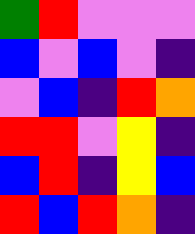[["green", "red", "violet", "violet", "violet"], ["blue", "violet", "blue", "violet", "indigo"], ["violet", "blue", "indigo", "red", "orange"], ["red", "red", "violet", "yellow", "indigo"], ["blue", "red", "indigo", "yellow", "blue"], ["red", "blue", "red", "orange", "indigo"]]